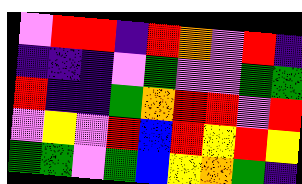[["violet", "red", "red", "indigo", "red", "orange", "violet", "red", "indigo"], ["indigo", "indigo", "indigo", "violet", "green", "violet", "violet", "green", "green"], ["red", "indigo", "indigo", "green", "orange", "red", "red", "violet", "red"], ["violet", "yellow", "violet", "red", "blue", "red", "yellow", "red", "yellow"], ["green", "green", "violet", "green", "blue", "yellow", "orange", "green", "indigo"]]